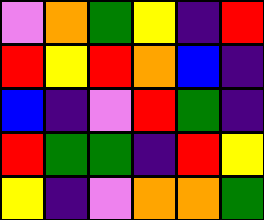[["violet", "orange", "green", "yellow", "indigo", "red"], ["red", "yellow", "red", "orange", "blue", "indigo"], ["blue", "indigo", "violet", "red", "green", "indigo"], ["red", "green", "green", "indigo", "red", "yellow"], ["yellow", "indigo", "violet", "orange", "orange", "green"]]